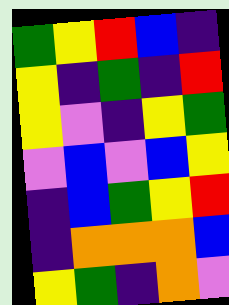[["green", "yellow", "red", "blue", "indigo"], ["yellow", "indigo", "green", "indigo", "red"], ["yellow", "violet", "indigo", "yellow", "green"], ["violet", "blue", "violet", "blue", "yellow"], ["indigo", "blue", "green", "yellow", "red"], ["indigo", "orange", "orange", "orange", "blue"], ["yellow", "green", "indigo", "orange", "violet"]]